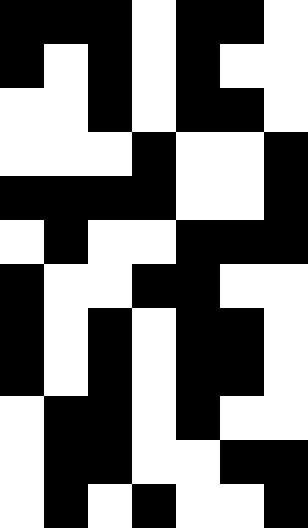[["black", "black", "black", "white", "black", "black", "white"], ["black", "white", "black", "white", "black", "white", "white"], ["white", "white", "black", "white", "black", "black", "white"], ["white", "white", "white", "black", "white", "white", "black"], ["black", "black", "black", "black", "white", "white", "black"], ["white", "black", "white", "white", "black", "black", "black"], ["black", "white", "white", "black", "black", "white", "white"], ["black", "white", "black", "white", "black", "black", "white"], ["black", "white", "black", "white", "black", "black", "white"], ["white", "black", "black", "white", "black", "white", "white"], ["white", "black", "black", "white", "white", "black", "black"], ["white", "black", "white", "black", "white", "white", "black"]]